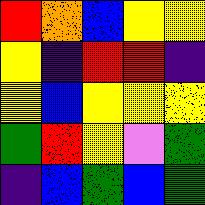[["red", "orange", "blue", "yellow", "yellow"], ["yellow", "indigo", "red", "red", "indigo"], ["yellow", "blue", "yellow", "yellow", "yellow"], ["green", "red", "yellow", "violet", "green"], ["indigo", "blue", "green", "blue", "green"]]